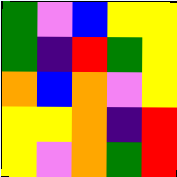[["green", "violet", "blue", "yellow", "yellow"], ["green", "indigo", "red", "green", "yellow"], ["orange", "blue", "orange", "violet", "yellow"], ["yellow", "yellow", "orange", "indigo", "red"], ["yellow", "violet", "orange", "green", "red"]]